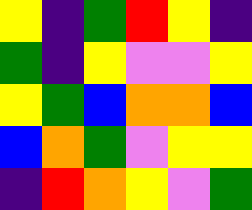[["yellow", "indigo", "green", "red", "yellow", "indigo"], ["green", "indigo", "yellow", "violet", "violet", "yellow"], ["yellow", "green", "blue", "orange", "orange", "blue"], ["blue", "orange", "green", "violet", "yellow", "yellow"], ["indigo", "red", "orange", "yellow", "violet", "green"]]